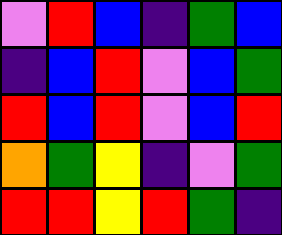[["violet", "red", "blue", "indigo", "green", "blue"], ["indigo", "blue", "red", "violet", "blue", "green"], ["red", "blue", "red", "violet", "blue", "red"], ["orange", "green", "yellow", "indigo", "violet", "green"], ["red", "red", "yellow", "red", "green", "indigo"]]